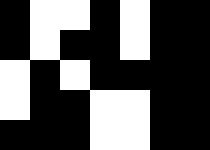[["black", "white", "white", "black", "white", "black", "black"], ["black", "white", "black", "black", "white", "black", "black"], ["white", "black", "white", "black", "black", "black", "black"], ["white", "black", "black", "white", "white", "black", "black"], ["black", "black", "black", "white", "white", "black", "black"]]